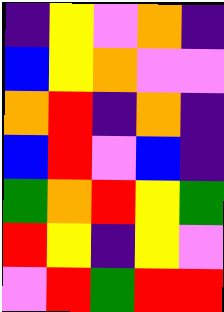[["indigo", "yellow", "violet", "orange", "indigo"], ["blue", "yellow", "orange", "violet", "violet"], ["orange", "red", "indigo", "orange", "indigo"], ["blue", "red", "violet", "blue", "indigo"], ["green", "orange", "red", "yellow", "green"], ["red", "yellow", "indigo", "yellow", "violet"], ["violet", "red", "green", "red", "red"]]